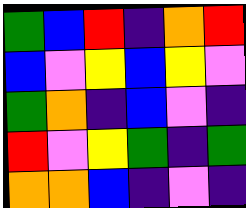[["green", "blue", "red", "indigo", "orange", "red"], ["blue", "violet", "yellow", "blue", "yellow", "violet"], ["green", "orange", "indigo", "blue", "violet", "indigo"], ["red", "violet", "yellow", "green", "indigo", "green"], ["orange", "orange", "blue", "indigo", "violet", "indigo"]]